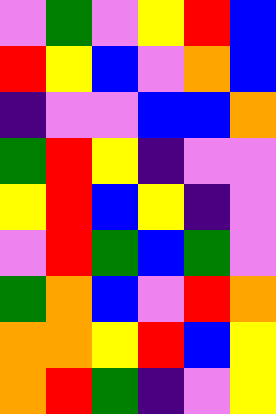[["violet", "green", "violet", "yellow", "red", "blue"], ["red", "yellow", "blue", "violet", "orange", "blue"], ["indigo", "violet", "violet", "blue", "blue", "orange"], ["green", "red", "yellow", "indigo", "violet", "violet"], ["yellow", "red", "blue", "yellow", "indigo", "violet"], ["violet", "red", "green", "blue", "green", "violet"], ["green", "orange", "blue", "violet", "red", "orange"], ["orange", "orange", "yellow", "red", "blue", "yellow"], ["orange", "red", "green", "indigo", "violet", "yellow"]]